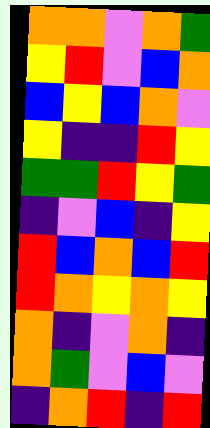[["orange", "orange", "violet", "orange", "green"], ["yellow", "red", "violet", "blue", "orange"], ["blue", "yellow", "blue", "orange", "violet"], ["yellow", "indigo", "indigo", "red", "yellow"], ["green", "green", "red", "yellow", "green"], ["indigo", "violet", "blue", "indigo", "yellow"], ["red", "blue", "orange", "blue", "red"], ["red", "orange", "yellow", "orange", "yellow"], ["orange", "indigo", "violet", "orange", "indigo"], ["orange", "green", "violet", "blue", "violet"], ["indigo", "orange", "red", "indigo", "red"]]